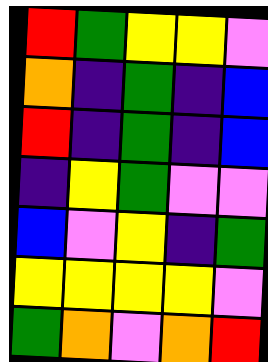[["red", "green", "yellow", "yellow", "violet"], ["orange", "indigo", "green", "indigo", "blue"], ["red", "indigo", "green", "indigo", "blue"], ["indigo", "yellow", "green", "violet", "violet"], ["blue", "violet", "yellow", "indigo", "green"], ["yellow", "yellow", "yellow", "yellow", "violet"], ["green", "orange", "violet", "orange", "red"]]